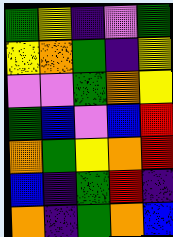[["green", "yellow", "indigo", "violet", "green"], ["yellow", "orange", "green", "indigo", "yellow"], ["violet", "violet", "green", "orange", "yellow"], ["green", "blue", "violet", "blue", "red"], ["orange", "green", "yellow", "orange", "red"], ["blue", "indigo", "green", "red", "indigo"], ["orange", "indigo", "green", "orange", "blue"]]